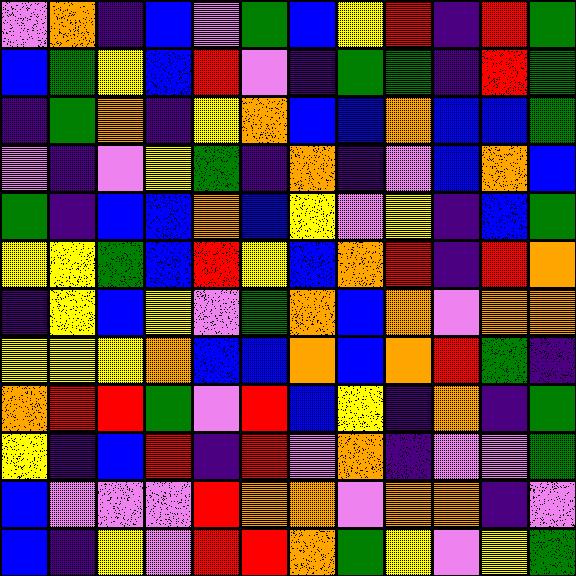[["violet", "orange", "indigo", "blue", "violet", "green", "blue", "yellow", "red", "indigo", "red", "green"], ["blue", "green", "yellow", "blue", "red", "violet", "indigo", "green", "green", "indigo", "red", "green"], ["indigo", "green", "orange", "indigo", "yellow", "orange", "blue", "blue", "orange", "blue", "blue", "green"], ["violet", "indigo", "violet", "yellow", "green", "indigo", "orange", "indigo", "violet", "blue", "orange", "blue"], ["green", "indigo", "blue", "blue", "orange", "blue", "yellow", "violet", "yellow", "indigo", "blue", "green"], ["yellow", "yellow", "green", "blue", "red", "yellow", "blue", "orange", "red", "indigo", "red", "orange"], ["indigo", "yellow", "blue", "yellow", "violet", "green", "orange", "blue", "orange", "violet", "orange", "orange"], ["yellow", "yellow", "yellow", "orange", "blue", "blue", "orange", "blue", "orange", "red", "green", "indigo"], ["orange", "red", "red", "green", "violet", "red", "blue", "yellow", "indigo", "orange", "indigo", "green"], ["yellow", "indigo", "blue", "red", "indigo", "red", "violet", "orange", "indigo", "violet", "violet", "green"], ["blue", "violet", "violet", "violet", "red", "orange", "orange", "violet", "orange", "orange", "indigo", "violet"], ["blue", "indigo", "yellow", "violet", "red", "red", "orange", "green", "yellow", "violet", "yellow", "green"]]